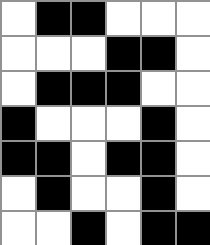[["white", "black", "black", "white", "white", "white"], ["white", "white", "white", "black", "black", "white"], ["white", "black", "black", "black", "white", "white"], ["black", "white", "white", "white", "black", "white"], ["black", "black", "white", "black", "black", "white"], ["white", "black", "white", "white", "black", "white"], ["white", "white", "black", "white", "black", "black"]]